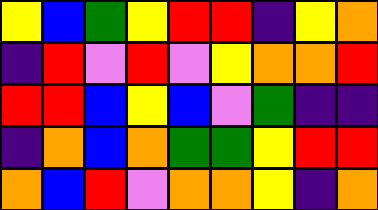[["yellow", "blue", "green", "yellow", "red", "red", "indigo", "yellow", "orange"], ["indigo", "red", "violet", "red", "violet", "yellow", "orange", "orange", "red"], ["red", "red", "blue", "yellow", "blue", "violet", "green", "indigo", "indigo"], ["indigo", "orange", "blue", "orange", "green", "green", "yellow", "red", "red"], ["orange", "blue", "red", "violet", "orange", "orange", "yellow", "indigo", "orange"]]